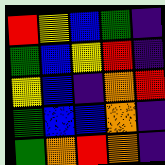[["red", "yellow", "blue", "green", "indigo"], ["green", "blue", "yellow", "red", "indigo"], ["yellow", "blue", "indigo", "orange", "red"], ["green", "blue", "blue", "orange", "indigo"], ["green", "orange", "red", "orange", "indigo"]]